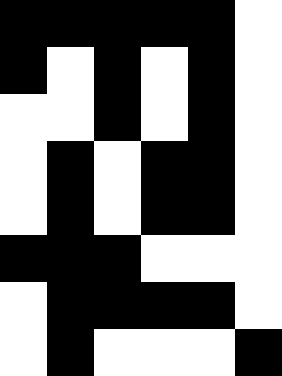[["black", "black", "black", "black", "black", "white"], ["black", "white", "black", "white", "black", "white"], ["white", "white", "black", "white", "black", "white"], ["white", "black", "white", "black", "black", "white"], ["white", "black", "white", "black", "black", "white"], ["black", "black", "black", "white", "white", "white"], ["white", "black", "black", "black", "black", "white"], ["white", "black", "white", "white", "white", "black"]]